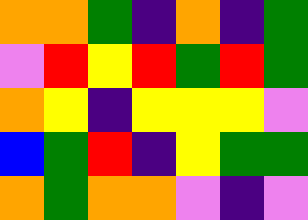[["orange", "orange", "green", "indigo", "orange", "indigo", "green"], ["violet", "red", "yellow", "red", "green", "red", "green"], ["orange", "yellow", "indigo", "yellow", "yellow", "yellow", "violet"], ["blue", "green", "red", "indigo", "yellow", "green", "green"], ["orange", "green", "orange", "orange", "violet", "indigo", "violet"]]